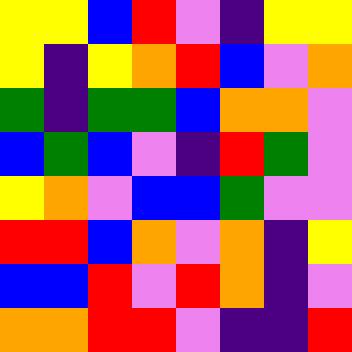[["yellow", "yellow", "blue", "red", "violet", "indigo", "yellow", "yellow"], ["yellow", "indigo", "yellow", "orange", "red", "blue", "violet", "orange"], ["green", "indigo", "green", "green", "blue", "orange", "orange", "violet"], ["blue", "green", "blue", "violet", "indigo", "red", "green", "violet"], ["yellow", "orange", "violet", "blue", "blue", "green", "violet", "violet"], ["red", "red", "blue", "orange", "violet", "orange", "indigo", "yellow"], ["blue", "blue", "red", "violet", "red", "orange", "indigo", "violet"], ["orange", "orange", "red", "red", "violet", "indigo", "indigo", "red"]]